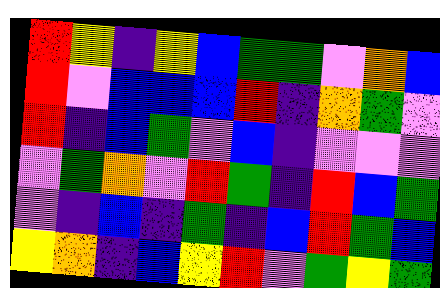[["red", "yellow", "indigo", "yellow", "blue", "green", "green", "violet", "orange", "blue"], ["red", "violet", "blue", "blue", "blue", "red", "indigo", "orange", "green", "violet"], ["red", "indigo", "blue", "green", "violet", "blue", "indigo", "violet", "violet", "violet"], ["violet", "green", "orange", "violet", "red", "green", "indigo", "red", "blue", "green"], ["violet", "indigo", "blue", "indigo", "green", "indigo", "blue", "red", "green", "blue"], ["yellow", "orange", "indigo", "blue", "yellow", "red", "violet", "green", "yellow", "green"]]